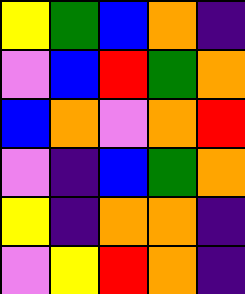[["yellow", "green", "blue", "orange", "indigo"], ["violet", "blue", "red", "green", "orange"], ["blue", "orange", "violet", "orange", "red"], ["violet", "indigo", "blue", "green", "orange"], ["yellow", "indigo", "orange", "orange", "indigo"], ["violet", "yellow", "red", "orange", "indigo"]]